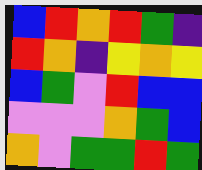[["blue", "red", "orange", "red", "green", "indigo"], ["red", "orange", "indigo", "yellow", "orange", "yellow"], ["blue", "green", "violet", "red", "blue", "blue"], ["violet", "violet", "violet", "orange", "green", "blue"], ["orange", "violet", "green", "green", "red", "green"]]